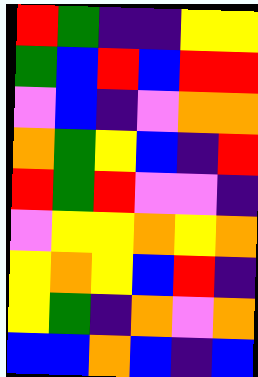[["red", "green", "indigo", "indigo", "yellow", "yellow"], ["green", "blue", "red", "blue", "red", "red"], ["violet", "blue", "indigo", "violet", "orange", "orange"], ["orange", "green", "yellow", "blue", "indigo", "red"], ["red", "green", "red", "violet", "violet", "indigo"], ["violet", "yellow", "yellow", "orange", "yellow", "orange"], ["yellow", "orange", "yellow", "blue", "red", "indigo"], ["yellow", "green", "indigo", "orange", "violet", "orange"], ["blue", "blue", "orange", "blue", "indigo", "blue"]]